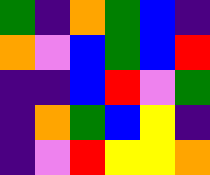[["green", "indigo", "orange", "green", "blue", "indigo"], ["orange", "violet", "blue", "green", "blue", "red"], ["indigo", "indigo", "blue", "red", "violet", "green"], ["indigo", "orange", "green", "blue", "yellow", "indigo"], ["indigo", "violet", "red", "yellow", "yellow", "orange"]]